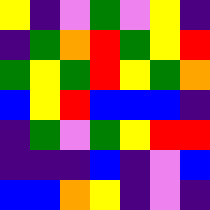[["yellow", "indigo", "violet", "green", "violet", "yellow", "indigo"], ["indigo", "green", "orange", "red", "green", "yellow", "red"], ["green", "yellow", "green", "red", "yellow", "green", "orange"], ["blue", "yellow", "red", "blue", "blue", "blue", "indigo"], ["indigo", "green", "violet", "green", "yellow", "red", "red"], ["indigo", "indigo", "indigo", "blue", "indigo", "violet", "blue"], ["blue", "blue", "orange", "yellow", "indigo", "violet", "indigo"]]